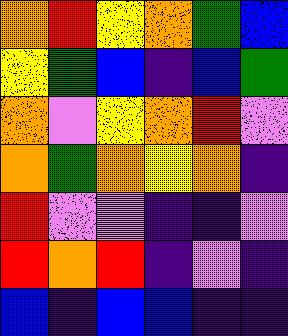[["orange", "red", "yellow", "orange", "green", "blue"], ["yellow", "green", "blue", "indigo", "blue", "green"], ["orange", "violet", "yellow", "orange", "red", "violet"], ["orange", "green", "orange", "yellow", "orange", "indigo"], ["red", "violet", "violet", "indigo", "indigo", "violet"], ["red", "orange", "red", "indigo", "violet", "indigo"], ["blue", "indigo", "blue", "blue", "indigo", "indigo"]]